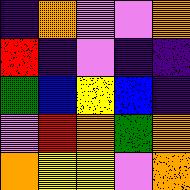[["indigo", "orange", "violet", "violet", "orange"], ["red", "indigo", "violet", "indigo", "indigo"], ["green", "blue", "yellow", "blue", "indigo"], ["violet", "red", "orange", "green", "orange"], ["orange", "yellow", "yellow", "violet", "orange"]]